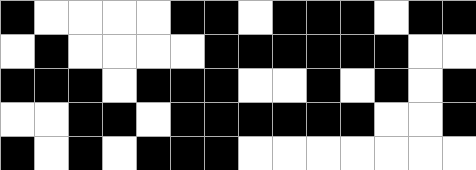[["black", "white", "white", "white", "white", "black", "black", "white", "black", "black", "black", "white", "black", "black"], ["white", "black", "white", "white", "white", "white", "black", "black", "black", "black", "black", "black", "white", "white"], ["black", "black", "black", "white", "black", "black", "black", "white", "white", "black", "white", "black", "white", "black"], ["white", "white", "black", "black", "white", "black", "black", "black", "black", "black", "black", "white", "white", "black"], ["black", "white", "black", "white", "black", "black", "black", "white", "white", "white", "white", "white", "white", "white"]]